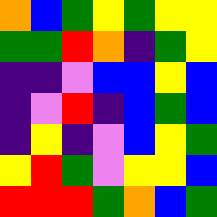[["orange", "blue", "green", "yellow", "green", "yellow", "yellow"], ["green", "green", "red", "orange", "indigo", "green", "yellow"], ["indigo", "indigo", "violet", "blue", "blue", "yellow", "blue"], ["indigo", "violet", "red", "indigo", "blue", "green", "blue"], ["indigo", "yellow", "indigo", "violet", "blue", "yellow", "green"], ["yellow", "red", "green", "violet", "yellow", "yellow", "blue"], ["red", "red", "red", "green", "orange", "blue", "green"]]